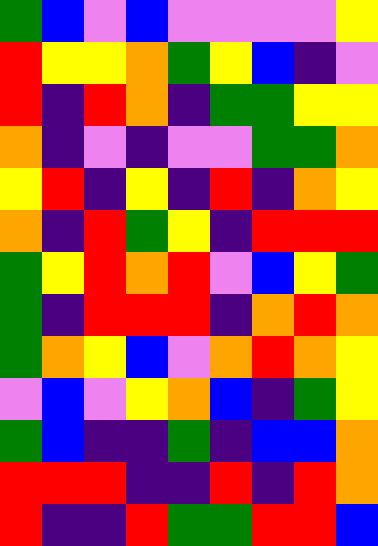[["green", "blue", "violet", "blue", "violet", "violet", "violet", "violet", "yellow"], ["red", "yellow", "yellow", "orange", "green", "yellow", "blue", "indigo", "violet"], ["red", "indigo", "red", "orange", "indigo", "green", "green", "yellow", "yellow"], ["orange", "indigo", "violet", "indigo", "violet", "violet", "green", "green", "orange"], ["yellow", "red", "indigo", "yellow", "indigo", "red", "indigo", "orange", "yellow"], ["orange", "indigo", "red", "green", "yellow", "indigo", "red", "red", "red"], ["green", "yellow", "red", "orange", "red", "violet", "blue", "yellow", "green"], ["green", "indigo", "red", "red", "red", "indigo", "orange", "red", "orange"], ["green", "orange", "yellow", "blue", "violet", "orange", "red", "orange", "yellow"], ["violet", "blue", "violet", "yellow", "orange", "blue", "indigo", "green", "yellow"], ["green", "blue", "indigo", "indigo", "green", "indigo", "blue", "blue", "orange"], ["red", "red", "red", "indigo", "indigo", "red", "indigo", "red", "orange"], ["red", "indigo", "indigo", "red", "green", "green", "red", "red", "blue"]]